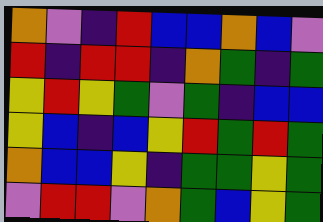[["orange", "violet", "indigo", "red", "blue", "blue", "orange", "blue", "violet"], ["red", "indigo", "red", "red", "indigo", "orange", "green", "indigo", "green"], ["yellow", "red", "yellow", "green", "violet", "green", "indigo", "blue", "blue"], ["yellow", "blue", "indigo", "blue", "yellow", "red", "green", "red", "green"], ["orange", "blue", "blue", "yellow", "indigo", "green", "green", "yellow", "green"], ["violet", "red", "red", "violet", "orange", "green", "blue", "yellow", "green"]]